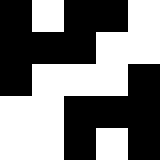[["black", "white", "black", "black", "white"], ["black", "black", "black", "white", "white"], ["black", "white", "white", "white", "black"], ["white", "white", "black", "black", "black"], ["white", "white", "black", "white", "black"]]